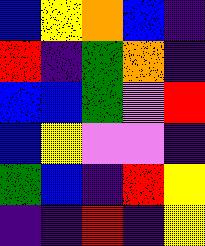[["blue", "yellow", "orange", "blue", "indigo"], ["red", "indigo", "green", "orange", "indigo"], ["blue", "blue", "green", "violet", "red"], ["blue", "yellow", "violet", "violet", "indigo"], ["green", "blue", "indigo", "red", "yellow"], ["indigo", "indigo", "red", "indigo", "yellow"]]